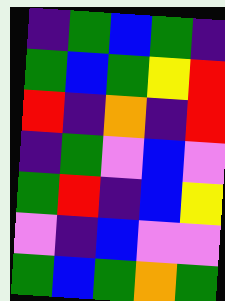[["indigo", "green", "blue", "green", "indigo"], ["green", "blue", "green", "yellow", "red"], ["red", "indigo", "orange", "indigo", "red"], ["indigo", "green", "violet", "blue", "violet"], ["green", "red", "indigo", "blue", "yellow"], ["violet", "indigo", "blue", "violet", "violet"], ["green", "blue", "green", "orange", "green"]]